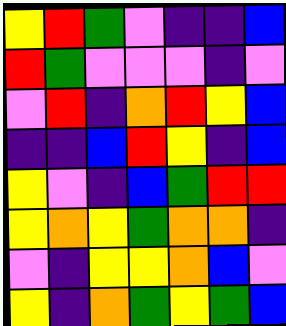[["yellow", "red", "green", "violet", "indigo", "indigo", "blue"], ["red", "green", "violet", "violet", "violet", "indigo", "violet"], ["violet", "red", "indigo", "orange", "red", "yellow", "blue"], ["indigo", "indigo", "blue", "red", "yellow", "indigo", "blue"], ["yellow", "violet", "indigo", "blue", "green", "red", "red"], ["yellow", "orange", "yellow", "green", "orange", "orange", "indigo"], ["violet", "indigo", "yellow", "yellow", "orange", "blue", "violet"], ["yellow", "indigo", "orange", "green", "yellow", "green", "blue"]]